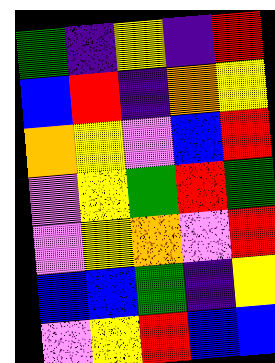[["green", "indigo", "yellow", "indigo", "red"], ["blue", "red", "indigo", "orange", "yellow"], ["orange", "yellow", "violet", "blue", "red"], ["violet", "yellow", "green", "red", "green"], ["violet", "yellow", "orange", "violet", "red"], ["blue", "blue", "green", "indigo", "yellow"], ["violet", "yellow", "red", "blue", "blue"]]